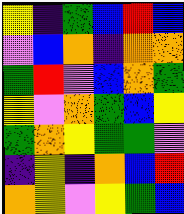[["yellow", "indigo", "green", "blue", "red", "blue"], ["violet", "blue", "orange", "indigo", "orange", "orange"], ["green", "red", "violet", "blue", "orange", "green"], ["yellow", "violet", "orange", "green", "blue", "yellow"], ["green", "orange", "yellow", "green", "green", "violet"], ["indigo", "yellow", "indigo", "orange", "blue", "red"], ["orange", "yellow", "violet", "yellow", "green", "blue"]]